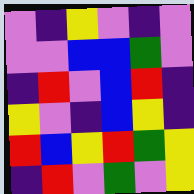[["violet", "indigo", "yellow", "violet", "indigo", "violet"], ["violet", "violet", "blue", "blue", "green", "violet"], ["indigo", "red", "violet", "blue", "red", "indigo"], ["yellow", "violet", "indigo", "blue", "yellow", "indigo"], ["red", "blue", "yellow", "red", "green", "yellow"], ["indigo", "red", "violet", "green", "violet", "yellow"]]